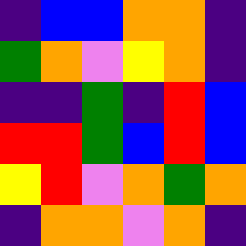[["indigo", "blue", "blue", "orange", "orange", "indigo"], ["green", "orange", "violet", "yellow", "orange", "indigo"], ["indigo", "indigo", "green", "indigo", "red", "blue"], ["red", "red", "green", "blue", "red", "blue"], ["yellow", "red", "violet", "orange", "green", "orange"], ["indigo", "orange", "orange", "violet", "orange", "indigo"]]